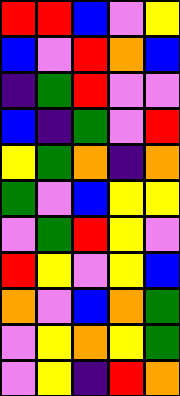[["red", "red", "blue", "violet", "yellow"], ["blue", "violet", "red", "orange", "blue"], ["indigo", "green", "red", "violet", "violet"], ["blue", "indigo", "green", "violet", "red"], ["yellow", "green", "orange", "indigo", "orange"], ["green", "violet", "blue", "yellow", "yellow"], ["violet", "green", "red", "yellow", "violet"], ["red", "yellow", "violet", "yellow", "blue"], ["orange", "violet", "blue", "orange", "green"], ["violet", "yellow", "orange", "yellow", "green"], ["violet", "yellow", "indigo", "red", "orange"]]